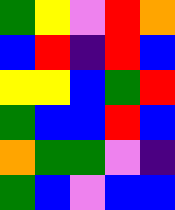[["green", "yellow", "violet", "red", "orange"], ["blue", "red", "indigo", "red", "blue"], ["yellow", "yellow", "blue", "green", "red"], ["green", "blue", "blue", "red", "blue"], ["orange", "green", "green", "violet", "indigo"], ["green", "blue", "violet", "blue", "blue"]]